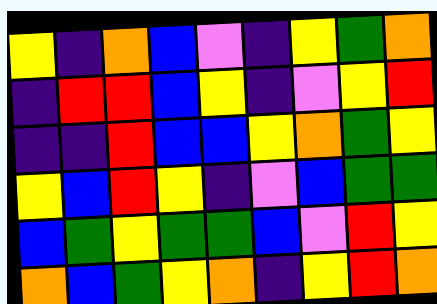[["yellow", "indigo", "orange", "blue", "violet", "indigo", "yellow", "green", "orange"], ["indigo", "red", "red", "blue", "yellow", "indigo", "violet", "yellow", "red"], ["indigo", "indigo", "red", "blue", "blue", "yellow", "orange", "green", "yellow"], ["yellow", "blue", "red", "yellow", "indigo", "violet", "blue", "green", "green"], ["blue", "green", "yellow", "green", "green", "blue", "violet", "red", "yellow"], ["orange", "blue", "green", "yellow", "orange", "indigo", "yellow", "red", "orange"]]